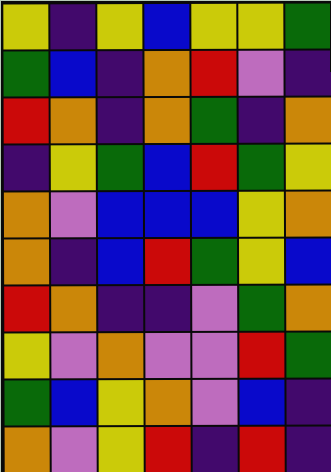[["yellow", "indigo", "yellow", "blue", "yellow", "yellow", "green"], ["green", "blue", "indigo", "orange", "red", "violet", "indigo"], ["red", "orange", "indigo", "orange", "green", "indigo", "orange"], ["indigo", "yellow", "green", "blue", "red", "green", "yellow"], ["orange", "violet", "blue", "blue", "blue", "yellow", "orange"], ["orange", "indigo", "blue", "red", "green", "yellow", "blue"], ["red", "orange", "indigo", "indigo", "violet", "green", "orange"], ["yellow", "violet", "orange", "violet", "violet", "red", "green"], ["green", "blue", "yellow", "orange", "violet", "blue", "indigo"], ["orange", "violet", "yellow", "red", "indigo", "red", "indigo"]]